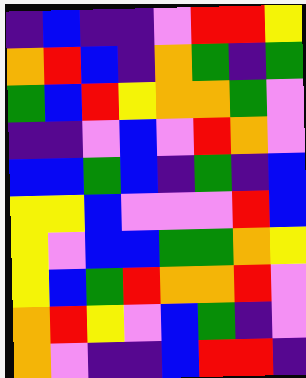[["indigo", "blue", "indigo", "indigo", "violet", "red", "red", "yellow"], ["orange", "red", "blue", "indigo", "orange", "green", "indigo", "green"], ["green", "blue", "red", "yellow", "orange", "orange", "green", "violet"], ["indigo", "indigo", "violet", "blue", "violet", "red", "orange", "violet"], ["blue", "blue", "green", "blue", "indigo", "green", "indigo", "blue"], ["yellow", "yellow", "blue", "violet", "violet", "violet", "red", "blue"], ["yellow", "violet", "blue", "blue", "green", "green", "orange", "yellow"], ["yellow", "blue", "green", "red", "orange", "orange", "red", "violet"], ["orange", "red", "yellow", "violet", "blue", "green", "indigo", "violet"], ["orange", "violet", "indigo", "indigo", "blue", "red", "red", "indigo"]]